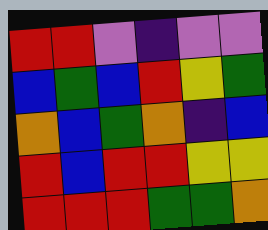[["red", "red", "violet", "indigo", "violet", "violet"], ["blue", "green", "blue", "red", "yellow", "green"], ["orange", "blue", "green", "orange", "indigo", "blue"], ["red", "blue", "red", "red", "yellow", "yellow"], ["red", "red", "red", "green", "green", "orange"]]